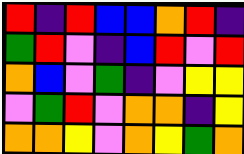[["red", "indigo", "red", "blue", "blue", "orange", "red", "indigo"], ["green", "red", "violet", "indigo", "blue", "red", "violet", "red"], ["orange", "blue", "violet", "green", "indigo", "violet", "yellow", "yellow"], ["violet", "green", "red", "violet", "orange", "orange", "indigo", "yellow"], ["orange", "orange", "yellow", "violet", "orange", "yellow", "green", "orange"]]